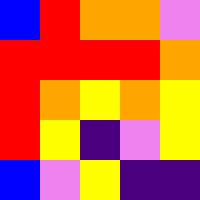[["blue", "red", "orange", "orange", "violet"], ["red", "red", "red", "red", "orange"], ["red", "orange", "yellow", "orange", "yellow"], ["red", "yellow", "indigo", "violet", "yellow"], ["blue", "violet", "yellow", "indigo", "indigo"]]